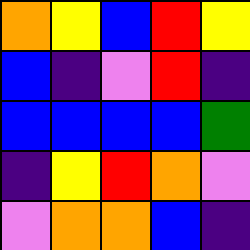[["orange", "yellow", "blue", "red", "yellow"], ["blue", "indigo", "violet", "red", "indigo"], ["blue", "blue", "blue", "blue", "green"], ["indigo", "yellow", "red", "orange", "violet"], ["violet", "orange", "orange", "blue", "indigo"]]